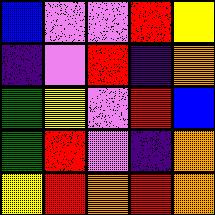[["blue", "violet", "violet", "red", "yellow"], ["indigo", "violet", "red", "indigo", "orange"], ["green", "yellow", "violet", "red", "blue"], ["green", "red", "violet", "indigo", "orange"], ["yellow", "red", "orange", "red", "orange"]]